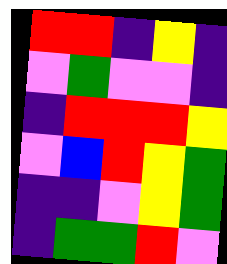[["red", "red", "indigo", "yellow", "indigo"], ["violet", "green", "violet", "violet", "indigo"], ["indigo", "red", "red", "red", "yellow"], ["violet", "blue", "red", "yellow", "green"], ["indigo", "indigo", "violet", "yellow", "green"], ["indigo", "green", "green", "red", "violet"]]